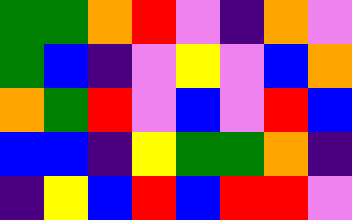[["green", "green", "orange", "red", "violet", "indigo", "orange", "violet"], ["green", "blue", "indigo", "violet", "yellow", "violet", "blue", "orange"], ["orange", "green", "red", "violet", "blue", "violet", "red", "blue"], ["blue", "blue", "indigo", "yellow", "green", "green", "orange", "indigo"], ["indigo", "yellow", "blue", "red", "blue", "red", "red", "violet"]]